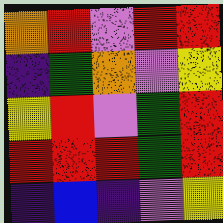[["orange", "red", "violet", "red", "red"], ["indigo", "green", "orange", "violet", "yellow"], ["yellow", "red", "violet", "green", "red"], ["red", "red", "red", "green", "red"], ["indigo", "blue", "indigo", "violet", "yellow"]]